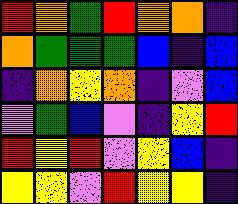[["red", "orange", "green", "red", "orange", "orange", "indigo"], ["orange", "green", "green", "green", "blue", "indigo", "blue"], ["indigo", "orange", "yellow", "orange", "indigo", "violet", "blue"], ["violet", "green", "blue", "violet", "indigo", "yellow", "red"], ["red", "yellow", "red", "violet", "yellow", "blue", "indigo"], ["yellow", "yellow", "violet", "red", "yellow", "yellow", "indigo"]]